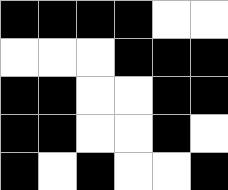[["black", "black", "black", "black", "white", "white"], ["white", "white", "white", "black", "black", "black"], ["black", "black", "white", "white", "black", "black"], ["black", "black", "white", "white", "black", "white"], ["black", "white", "black", "white", "white", "black"]]